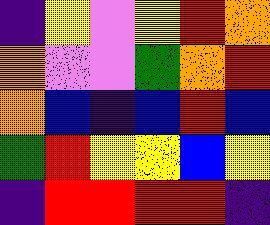[["indigo", "yellow", "violet", "yellow", "red", "orange"], ["orange", "violet", "violet", "green", "orange", "red"], ["orange", "blue", "indigo", "blue", "red", "blue"], ["green", "red", "yellow", "yellow", "blue", "yellow"], ["indigo", "red", "red", "red", "red", "indigo"]]